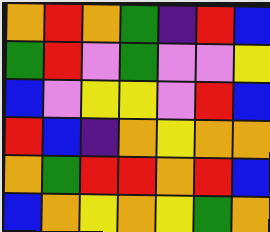[["orange", "red", "orange", "green", "indigo", "red", "blue"], ["green", "red", "violet", "green", "violet", "violet", "yellow"], ["blue", "violet", "yellow", "yellow", "violet", "red", "blue"], ["red", "blue", "indigo", "orange", "yellow", "orange", "orange"], ["orange", "green", "red", "red", "orange", "red", "blue"], ["blue", "orange", "yellow", "orange", "yellow", "green", "orange"]]